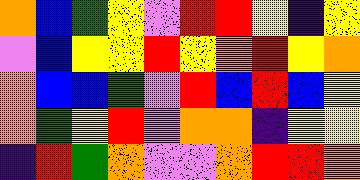[["orange", "blue", "green", "yellow", "violet", "red", "red", "yellow", "indigo", "yellow"], ["violet", "blue", "yellow", "yellow", "red", "yellow", "orange", "red", "yellow", "orange"], ["orange", "blue", "blue", "green", "violet", "red", "blue", "red", "blue", "yellow"], ["orange", "green", "yellow", "red", "violet", "orange", "orange", "indigo", "yellow", "yellow"], ["indigo", "red", "green", "orange", "violet", "violet", "orange", "red", "red", "orange"]]